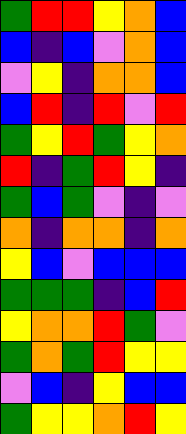[["green", "red", "red", "yellow", "orange", "blue"], ["blue", "indigo", "blue", "violet", "orange", "blue"], ["violet", "yellow", "indigo", "orange", "orange", "blue"], ["blue", "red", "indigo", "red", "violet", "red"], ["green", "yellow", "red", "green", "yellow", "orange"], ["red", "indigo", "green", "red", "yellow", "indigo"], ["green", "blue", "green", "violet", "indigo", "violet"], ["orange", "indigo", "orange", "orange", "indigo", "orange"], ["yellow", "blue", "violet", "blue", "blue", "blue"], ["green", "green", "green", "indigo", "blue", "red"], ["yellow", "orange", "orange", "red", "green", "violet"], ["green", "orange", "green", "red", "yellow", "yellow"], ["violet", "blue", "indigo", "yellow", "blue", "blue"], ["green", "yellow", "yellow", "orange", "red", "yellow"]]